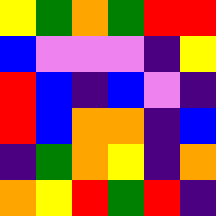[["yellow", "green", "orange", "green", "red", "red"], ["blue", "violet", "violet", "violet", "indigo", "yellow"], ["red", "blue", "indigo", "blue", "violet", "indigo"], ["red", "blue", "orange", "orange", "indigo", "blue"], ["indigo", "green", "orange", "yellow", "indigo", "orange"], ["orange", "yellow", "red", "green", "red", "indigo"]]